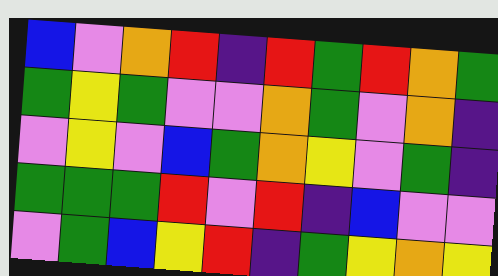[["blue", "violet", "orange", "red", "indigo", "red", "green", "red", "orange", "green"], ["green", "yellow", "green", "violet", "violet", "orange", "green", "violet", "orange", "indigo"], ["violet", "yellow", "violet", "blue", "green", "orange", "yellow", "violet", "green", "indigo"], ["green", "green", "green", "red", "violet", "red", "indigo", "blue", "violet", "violet"], ["violet", "green", "blue", "yellow", "red", "indigo", "green", "yellow", "orange", "yellow"]]